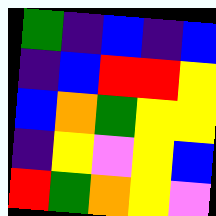[["green", "indigo", "blue", "indigo", "blue"], ["indigo", "blue", "red", "red", "yellow"], ["blue", "orange", "green", "yellow", "yellow"], ["indigo", "yellow", "violet", "yellow", "blue"], ["red", "green", "orange", "yellow", "violet"]]